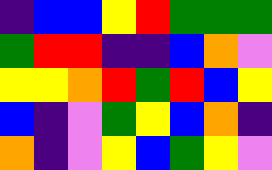[["indigo", "blue", "blue", "yellow", "red", "green", "green", "green"], ["green", "red", "red", "indigo", "indigo", "blue", "orange", "violet"], ["yellow", "yellow", "orange", "red", "green", "red", "blue", "yellow"], ["blue", "indigo", "violet", "green", "yellow", "blue", "orange", "indigo"], ["orange", "indigo", "violet", "yellow", "blue", "green", "yellow", "violet"]]